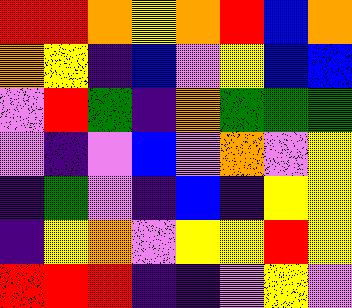[["red", "red", "orange", "yellow", "orange", "red", "blue", "orange"], ["orange", "yellow", "indigo", "blue", "violet", "yellow", "blue", "blue"], ["violet", "red", "green", "indigo", "orange", "green", "green", "green"], ["violet", "indigo", "violet", "blue", "violet", "orange", "violet", "yellow"], ["indigo", "green", "violet", "indigo", "blue", "indigo", "yellow", "yellow"], ["indigo", "yellow", "orange", "violet", "yellow", "yellow", "red", "yellow"], ["red", "red", "red", "indigo", "indigo", "violet", "yellow", "violet"]]